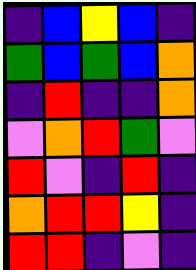[["indigo", "blue", "yellow", "blue", "indigo"], ["green", "blue", "green", "blue", "orange"], ["indigo", "red", "indigo", "indigo", "orange"], ["violet", "orange", "red", "green", "violet"], ["red", "violet", "indigo", "red", "indigo"], ["orange", "red", "red", "yellow", "indigo"], ["red", "red", "indigo", "violet", "indigo"]]